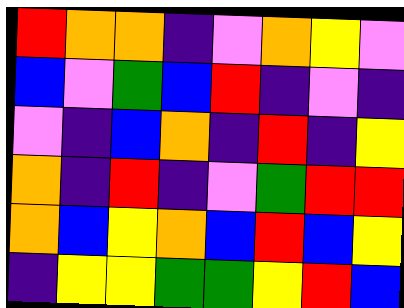[["red", "orange", "orange", "indigo", "violet", "orange", "yellow", "violet"], ["blue", "violet", "green", "blue", "red", "indigo", "violet", "indigo"], ["violet", "indigo", "blue", "orange", "indigo", "red", "indigo", "yellow"], ["orange", "indigo", "red", "indigo", "violet", "green", "red", "red"], ["orange", "blue", "yellow", "orange", "blue", "red", "blue", "yellow"], ["indigo", "yellow", "yellow", "green", "green", "yellow", "red", "blue"]]